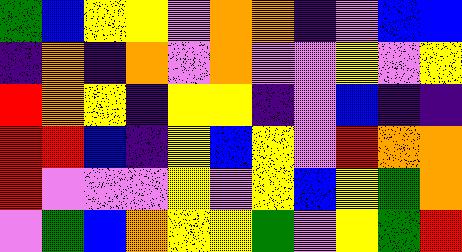[["green", "blue", "yellow", "yellow", "violet", "orange", "orange", "indigo", "violet", "blue", "blue"], ["indigo", "orange", "indigo", "orange", "violet", "orange", "violet", "violet", "yellow", "violet", "yellow"], ["red", "orange", "yellow", "indigo", "yellow", "yellow", "indigo", "violet", "blue", "indigo", "indigo"], ["red", "red", "blue", "indigo", "yellow", "blue", "yellow", "violet", "red", "orange", "orange"], ["red", "violet", "violet", "violet", "yellow", "violet", "yellow", "blue", "yellow", "green", "orange"], ["violet", "green", "blue", "orange", "yellow", "yellow", "green", "violet", "yellow", "green", "red"]]